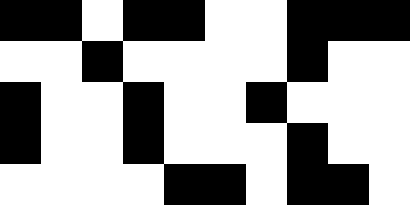[["black", "black", "white", "black", "black", "white", "white", "black", "black", "black"], ["white", "white", "black", "white", "white", "white", "white", "black", "white", "white"], ["black", "white", "white", "black", "white", "white", "black", "white", "white", "white"], ["black", "white", "white", "black", "white", "white", "white", "black", "white", "white"], ["white", "white", "white", "white", "black", "black", "white", "black", "black", "white"]]